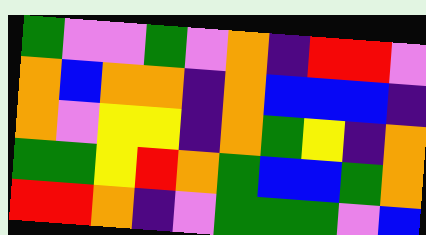[["green", "violet", "violet", "green", "violet", "orange", "indigo", "red", "red", "violet"], ["orange", "blue", "orange", "orange", "indigo", "orange", "blue", "blue", "blue", "indigo"], ["orange", "violet", "yellow", "yellow", "indigo", "orange", "green", "yellow", "indigo", "orange"], ["green", "green", "yellow", "red", "orange", "green", "blue", "blue", "green", "orange"], ["red", "red", "orange", "indigo", "violet", "green", "green", "green", "violet", "blue"]]